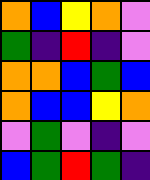[["orange", "blue", "yellow", "orange", "violet"], ["green", "indigo", "red", "indigo", "violet"], ["orange", "orange", "blue", "green", "blue"], ["orange", "blue", "blue", "yellow", "orange"], ["violet", "green", "violet", "indigo", "violet"], ["blue", "green", "red", "green", "indigo"]]